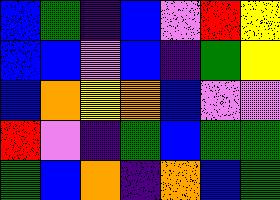[["blue", "green", "indigo", "blue", "violet", "red", "yellow"], ["blue", "blue", "violet", "blue", "indigo", "green", "yellow"], ["blue", "orange", "yellow", "orange", "blue", "violet", "violet"], ["red", "violet", "indigo", "green", "blue", "green", "green"], ["green", "blue", "orange", "indigo", "orange", "blue", "green"]]